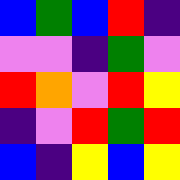[["blue", "green", "blue", "red", "indigo"], ["violet", "violet", "indigo", "green", "violet"], ["red", "orange", "violet", "red", "yellow"], ["indigo", "violet", "red", "green", "red"], ["blue", "indigo", "yellow", "blue", "yellow"]]